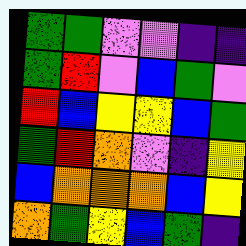[["green", "green", "violet", "violet", "indigo", "indigo"], ["green", "red", "violet", "blue", "green", "violet"], ["red", "blue", "yellow", "yellow", "blue", "green"], ["green", "red", "orange", "violet", "indigo", "yellow"], ["blue", "orange", "orange", "orange", "blue", "yellow"], ["orange", "green", "yellow", "blue", "green", "indigo"]]